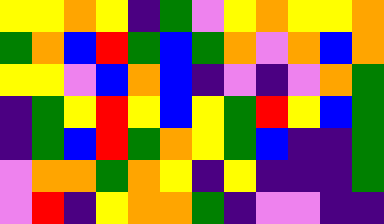[["yellow", "yellow", "orange", "yellow", "indigo", "green", "violet", "yellow", "orange", "yellow", "yellow", "orange"], ["green", "orange", "blue", "red", "green", "blue", "green", "orange", "violet", "orange", "blue", "orange"], ["yellow", "yellow", "violet", "blue", "orange", "blue", "indigo", "violet", "indigo", "violet", "orange", "green"], ["indigo", "green", "yellow", "red", "yellow", "blue", "yellow", "green", "red", "yellow", "blue", "green"], ["indigo", "green", "blue", "red", "green", "orange", "yellow", "green", "blue", "indigo", "indigo", "green"], ["violet", "orange", "orange", "green", "orange", "yellow", "indigo", "yellow", "indigo", "indigo", "indigo", "green"], ["violet", "red", "indigo", "yellow", "orange", "orange", "green", "indigo", "violet", "violet", "indigo", "indigo"]]